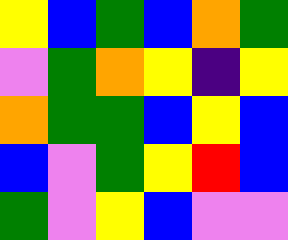[["yellow", "blue", "green", "blue", "orange", "green"], ["violet", "green", "orange", "yellow", "indigo", "yellow"], ["orange", "green", "green", "blue", "yellow", "blue"], ["blue", "violet", "green", "yellow", "red", "blue"], ["green", "violet", "yellow", "blue", "violet", "violet"]]